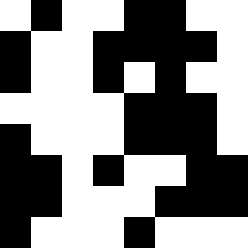[["white", "black", "white", "white", "black", "black", "white", "white"], ["black", "white", "white", "black", "black", "black", "black", "white"], ["black", "white", "white", "black", "white", "black", "white", "white"], ["white", "white", "white", "white", "black", "black", "black", "white"], ["black", "white", "white", "white", "black", "black", "black", "white"], ["black", "black", "white", "black", "white", "white", "black", "black"], ["black", "black", "white", "white", "white", "black", "black", "black"], ["black", "white", "white", "white", "black", "white", "white", "white"]]